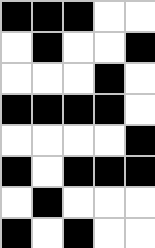[["black", "black", "black", "white", "white"], ["white", "black", "white", "white", "black"], ["white", "white", "white", "black", "white"], ["black", "black", "black", "black", "white"], ["white", "white", "white", "white", "black"], ["black", "white", "black", "black", "black"], ["white", "black", "white", "white", "white"], ["black", "white", "black", "white", "white"]]